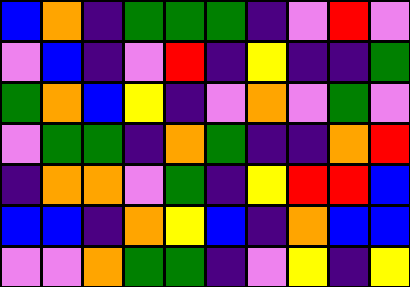[["blue", "orange", "indigo", "green", "green", "green", "indigo", "violet", "red", "violet"], ["violet", "blue", "indigo", "violet", "red", "indigo", "yellow", "indigo", "indigo", "green"], ["green", "orange", "blue", "yellow", "indigo", "violet", "orange", "violet", "green", "violet"], ["violet", "green", "green", "indigo", "orange", "green", "indigo", "indigo", "orange", "red"], ["indigo", "orange", "orange", "violet", "green", "indigo", "yellow", "red", "red", "blue"], ["blue", "blue", "indigo", "orange", "yellow", "blue", "indigo", "orange", "blue", "blue"], ["violet", "violet", "orange", "green", "green", "indigo", "violet", "yellow", "indigo", "yellow"]]